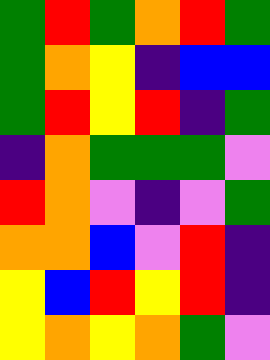[["green", "red", "green", "orange", "red", "green"], ["green", "orange", "yellow", "indigo", "blue", "blue"], ["green", "red", "yellow", "red", "indigo", "green"], ["indigo", "orange", "green", "green", "green", "violet"], ["red", "orange", "violet", "indigo", "violet", "green"], ["orange", "orange", "blue", "violet", "red", "indigo"], ["yellow", "blue", "red", "yellow", "red", "indigo"], ["yellow", "orange", "yellow", "orange", "green", "violet"]]